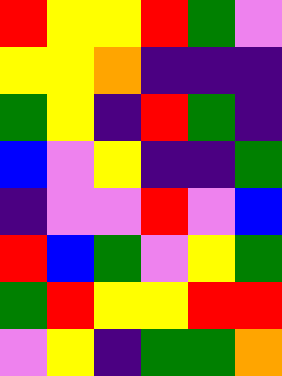[["red", "yellow", "yellow", "red", "green", "violet"], ["yellow", "yellow", "orange", "indigo", "indigo", "indigo"], ["green", "yellow", "indigo", "red", "green", "indigo"], ["blue", "violet", "yellow", "indigo", "indigo", "green"], ["indigo", "violet", "violet", "red", "violet", "blue"], ["red", "blue", "green", "violet", "yellow", "green"], ["green", "red", "yellow", "yellow", "red", "red"], ["violet", "yellow", "indigo", "green", "green", "orange"]]